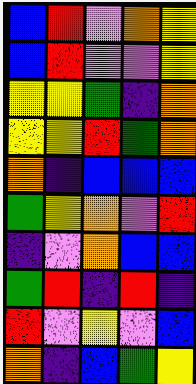[["blue", "red", "violet", "orange", "yellow"], ["blue", "red", "violet", "violet", "yellow"], ["yellow", "yellow", "green", "indigo", "orange"], ["yellow", "yellow", "red", "green", "orange"], ["orange", "indigo", "blue", "blue", "blue"], ["green", "yellow", "orange", "violet", "red"], ["indigo", "violet", "orange", "blue", "blue"], ["green", "red", "indigo", "red", "indigo"], ["red", "violet", "yellow", "violet", "blue"], ["orange", "indigo", "blue", "green", "yellow"]]